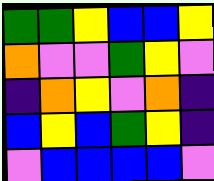[["green", "green", "yellow", "blue", "blue", "yellow"], ["orange", "violet", "violet", "green", "yellow", "violet"], ["indigo", "orange", "yellow", "violet", "orange", "indigo"], ["blue", "yellow", "blue", "green", "yellow", "indigo"], ["violet", "blue", "blue", "blue", "blue", "violet"]]